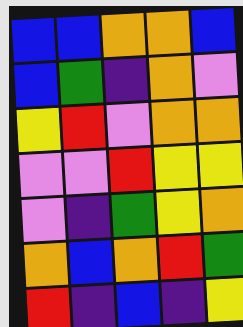[["blue", "blue", "orange", "orange", "blue"], ["blue", "green", "indigo", "orange", "violet"], ["yellow", "red", "violet", "orange", "orange"], ["violet", "violet", "red", "yellow", "yellow"], ["violet", "indigo", "green", "yellow", "orange"], ["orange", "blue", "orange", "red", "green"], ["red", "indigo", "blue", "indigo", "yellow"]]